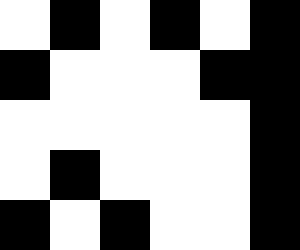[["white", "black", "white", "black", "white", "black"], ["black", "white", "white", "white", "black", "black"], ["white", "white", "white", "white", "white", "black"], ["white", "black", "white", "white", "white", "black"], ["black", "white", "black", "white", "white", "black"]]